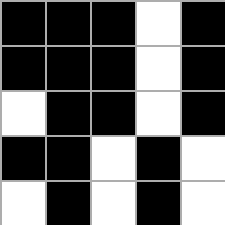[["black", "black", "black", "white", "black"], ["black", "black", "black", "white", "black"], ["white", "black", "black", "white", "black"], ["black", "black", "white", "black", "white"], ["white", "black", "white", "black", "white"]]